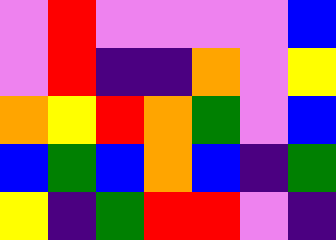[["violet", "red", "violet", "violet", "violet", "violet", "blue"], ["violet", "red", "indigo", "indigo", "orange", "violet", "yellow"], ["orange", "yellow", "red", "orange", "green", "violet", "blue"], ["blue", "green", "blue", "orange", "blue", "indigo", "green"], ["yellow", "indigo", "green", "red", "red", "violet", "indigo"]]